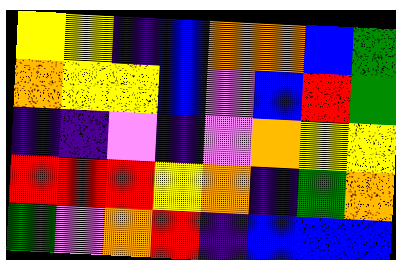[["yellow", "yellow", "indigo", "blue", "orange", "orange", "blue", "green"], ["orange", "yellow", "yellow", "blue", "violet", "blue", "red", "green"], ["indigo", "indigo", "violet", "indigo", "violet", "orange", "yellow", "yellow"], ["red", "red", "red", "yellow", "orange", "indigo", "green", "orange"], ["green", "violet", "orange", "red", "indigo", "blue", "blue", "blue"]]